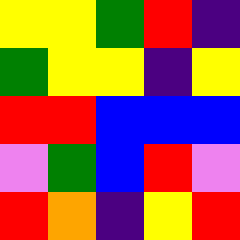[["yellow", "yellow", "green", "red", "indigo"], ["green", "yellow", "yellow", "indigo", "yellow"], ["red", "red", "blue", "blue", "blue"], ["violet", "green", "blue", "red", "violet"], ["red", "orange", "indigo", "yellow", "red"]]